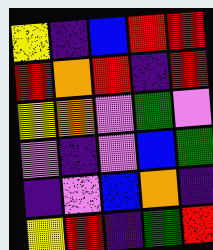[["yellow", "indigo", "blue", "red", "red"], ["red", "orange", "red", "indigo", "red"], ["yellow", "orange", "violet", "green", "violet"], ["violet", "indigo", "violet", "blue", "green"], ["indigo", "violet", "blue", "orange", "indigo"], ["yellow", "red", "indigo", "green", "red"]]